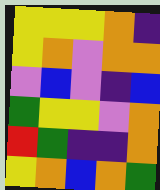[["yellow", "yellow", "yellow", "orange", "indigo"], ["yellow", "orange", "violet", "orange", "orange"], ["violet", "blue", "violet", "indigo", "blue"], ["green", "yellow", "yellow", "violet", "orange"], ["red", "green", "indigo", "indigo", "orange"], ["yellow", "orange", "blue", "orange", "green"]]